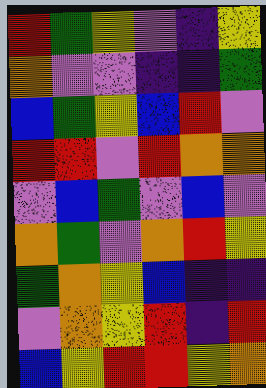[["red", "green", "yellow", "violet", "indigo", "yellow"], ["orange", "violet", "violet", "indigo", "indigo", "green"], ["blue", "green", "yellow", "blue", "red", "violet"], ["red", "red", "violet", "red", "orange", "orange"], ["violet", "blue", "green", "violet", "blue", "violet"], ["orange", "green", "violet", "orange", "red", "yellow"], ["green", "orange", "yellow", "blue", "indigo", "indigo"], ["violet", "orange", "yellow", "red", "indigo", "red"], ["blue", "yellow", "red", "red", "yellow", "orange"]]